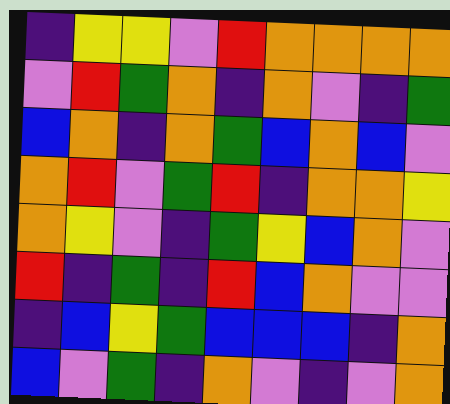[["indigo", "yellow", "yellow", "violet", "red", "orange", "orange", "orange", "orange"], ["violet", "red", "green", "orange", "indigo", "orange", "violet", "indigo", "green"], ["blue", "orange", "indigo", "orange", "green", "blue", "orange", "blue", "violet"], ["orange", "red", "violet", "green", "red", "indigo", "orange", "orange", "yellow"], ["orange", "yellow", "violet", "indigo", "green", "yellow", "blue", "orange", "violet"], ["red", "indigo", "green", "indigo", "red", "blue", "orange", "violet", "violet"], ["indigo", "blue", "yellow", "green", "blue", "blue", "blue", "indigo", "orange"], ["blue", "violet", "green", "indigo", "orange", "violet", "indigo", "violet", "orange"]]